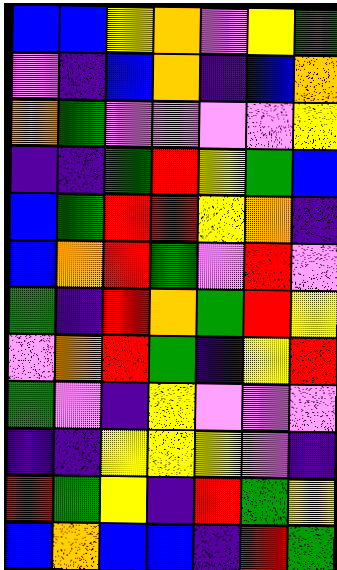[["blue", "blue", "yellow", "orange", "violet", "yellow", "green"], ["violet", "indigo", "blue", "orange", "indigo", "blue", "orange"], ["orange", "green", "violet", "violet", "violet", "violet", "yellow"], ["indigo", "indigo", "green", "red", "yellow", "green", "blue"], ["blue", "green", "red", "red", "yellow", "orange", "indigo"], ["blue", "orange", "red", "green", "violet", "red", "violet"], ["green", "indigo", "red", "orange", "green", "red", "yellow"], ["violet", "orange", "red", "green", "indigo", "yellow", "red"], ["green", "violet", "indigo", "yellow", "violet", "violet", "violet"], ["indigo", "indigo", "yellow", "yellow", "yellow", "violet", "indigo"], ["red", "green", "yellow", "indigo", "red", "green", "yellow"], ["blue", "orange", "blue", "blue", "indigo", "red", "green"]]